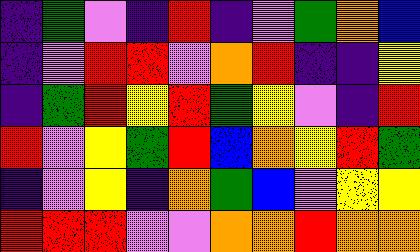[["indigo", "green", "violet", "indigo", "red", "indigo", "violet", "green", "orange", "blue"], ["indigo", "violet", "red", "red", "violet", "orange", "red", "indigo", "indigo", "yellow"], ["indigo", "green", "red", "yellow", "red", "green", "yellow", "violet", "indigo", "red"], ["red", "violet", "yellow", "green", "red", "blue", "orange", "yellow", "red", "green"], ["indigo", "violet", "yellow", "indigo", "orange", "green", "blue", "violet", "yellow", "yellow"], ["red", "red", "red", "violet", "violet", "orange", "orange", "red", "orange", "orange"]]